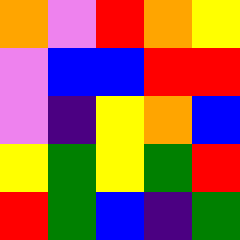[["orange", "violet", "red", "orange", "yellow"], ["violet", "blue", "blue", "red", "red"], ["violet", "indigo", "yellow", "orange", "blue"], ["yellow", "green", "yellow", "green", "red"], ["red", "green", "blue", "indigo", "green"]]